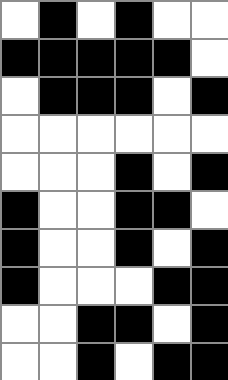[["white", "black", "white", "black", "white", "white"], ["black", "black", "black", "black", "black", "white"], ["white", "black", "black", "black", "white", "black"], ["white", "white", "white", "white", "white", "white"], ["white", "white", "white", "black", "white", "black"], ["black", "white", "white", "black", "black", "white"], ["black", "white", "white", "black", "white", "black"], ["black", "white", "white", "white", "black", "black"], ["white", "white", "black", "black", "white", "black"], ["white", "white", "black", "white", "black", "black"]]